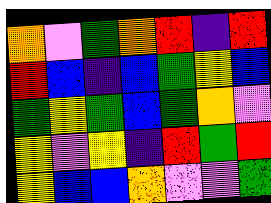[["orange", "violet", "green", "orange", "red", "indigo", "red"], ["red", "blue", "indigo", "blue", "green", "yellow", "blue"], ["green", "yellow", "green", "blue", "green", "orange", "violet"], ["yellow", "violet", "yellow", "indigo", "red", "green", "red"], ["yellow", "blue", "blue", "orange", "violet", "violet", "green"]]